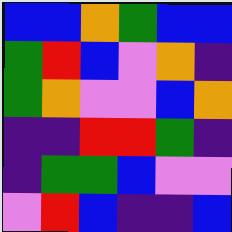[["blue", "blue", "orange", "green", "blue", "blue"], ["green", "red", "blue", "violet", "orange", "indigo"], ["green", "orange", "violet", "violet", "blue", "orange"], ["indigo", "indigo", "red", "red", "green", "indigo"], ["indigo", "green", "green", "blue", "violet", "violet"], ["violet", "red", "blue", "indigo", "indigo", "blue"]]